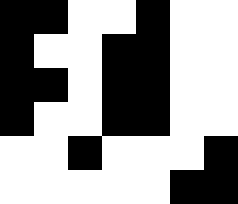[["black", "black", "white", "white", "black", "white", "white"], ["black", "white", "white", "black", "black", "white", "white"], ["black", "black", "white", "black", "black", "white", "white"], ["black", "white", "white", "black", "black", "white", "white"], ["white", "white", "black", "white", "white", "white", "black"], ["white", "white", "white", "white", "white", "black", "black"]]